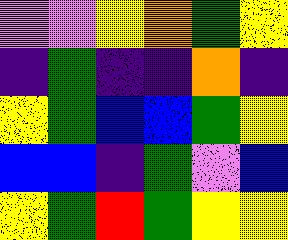[["violet", "violet", "yellow", "orange", "green", "yellow"], ["indigo", "green", "indigo", "indigo", "orange", "indigo"], ["yellow", "green", "blue", "blue", "green", "yellow"], ["blue", "blue", "indigo", "green", "violet", "blue"], ["yellow", "green", "red", "green", "yellow", "yellow"]]